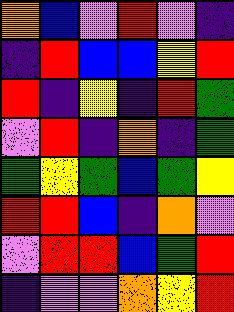[["orange", "blue", "violet", "red", "violet", "indigo"], ["indigo", "red", "blue", "blue", "yellow", "red"], ["red", "indigo", "yellow", "indigo", "red", "green"], ["violet", "red", "indigo", "orange", "indigo", "green"], ["green", "yellow", "green", "blue", "green", "yellow"], ["red", "red", "blue", "indigo", "orange", "violet"], ["violet", "red", "red", "blue", "green", "red"], ["indigo", "violet", "violet", "orange", "yellow", "red"]]